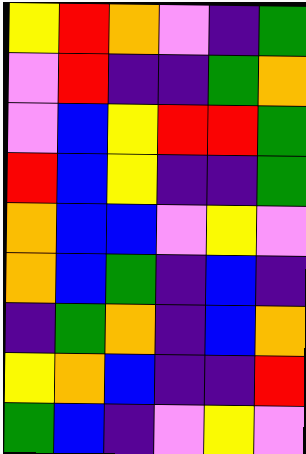[["yellow", "red", "orange", "violet", "indigo", "green"], ["violet", "red", "indigo", "indigo", "green", "orange"], ["violet", "blue", "yellow", "red", "red", "green"], ["red", "blue", "yellow", "indigo", "indigo", "green"], ["orange", "blue", "blue", "violet", "yellow", "violet"], ["orange", "blue", "green", "indigo", "blue", "indigo"], ["indigo", "green", "orange", "indigo", "blue", "orange"], ["yellow", "orange", "blue", "indigo", "indigo", "red"], ["green", "blue", "indigo", "violet", "yellow", "violet"]]